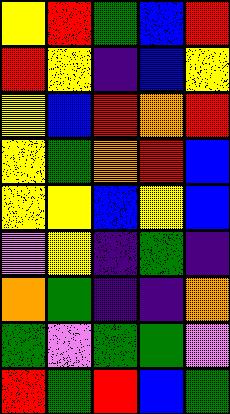[["yellow", "red", "green", "blue", "red"], ["red", "yellow", "indigo", "blue", "yellow"], ["yellow", "blue", "red", "orange", "red"], ["yellow", "green", "orange", "red", "blue"], ["yellow", "yellow", "blue", "yellow", "blue"], ["violet", "yellow", "indigo", "green", "indigo"], ["orange", "green", "indigo", "indigo", "orange"], ["green", "violet", "green", "green", "violet"], ["red", "green", "red", "blue", "green"]]